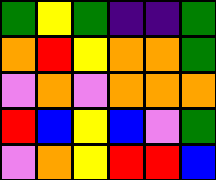[["green", "yellow", "green", "indigo", "indigo", "green"], ["orange", "red", "yellow", "orange", "orange", "green"], ["violet", "orange", "violet", "orange", "orange", "orange"], ["red", "blue", "yellow", "blue", "violet", "green"], ["violet", "orange", "yellow", "red", "red", "blue"]]